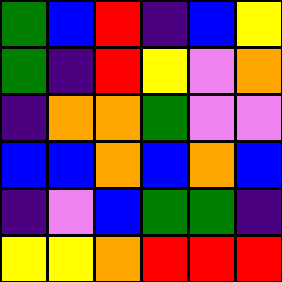[["green", "blue", "red", "indigo", "blue", "yellow"], ["green", "indigo", "red", "yellow", "violet", "orange"], ["indigo", "orange", "orange", "green", "violet", "violet"], ["blue", "blue", "orange", "blue", "orange", "blue"], ["indigo", "violet", "blue", "green", "green", "indigo"], ["yellow", "yellow", "orange", "red", "red", "red"]]